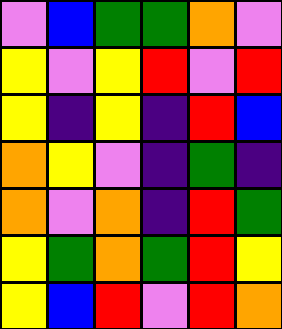[["violet", "blue", "green", "green", "orange", "violet"], ["yellow", "violet", "yellow", "red", "violet", "red"], ["yellow", "indigo", "yellow", "indigo", "red", "blue"], ["orange", "yellow", "violet", "indigo", "green", "indigo"], ["orange", "violet", "orange", "indigo", "red", "green"], ["yellow", "green", "orange", "green", "red", "yellow"], ["yellow", "blue", "red", "violet", "red", "orange"]]